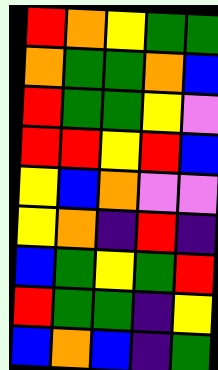[["red", "orange", "yellow", "green", "green"], ["orange", "green", "green", "orange", "blue"], ["red", "green", "green", "yellow", "violet"], ["red", "red", "yellow", "red", "blue"], ["yellow", "blue", "orange", "violet", "violet"], ["yellow", "orange", "indigo", "red", "indigo"], ["blue", "green", "yellow", "green", "red"], ["red", "green", "green", "indigo", "yellow"], ["blue", "orange", "blue", "indigo", "green"]]